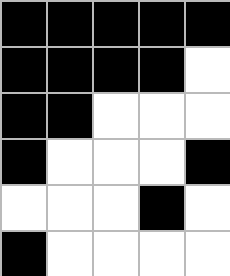[["black", "black", "black", "black", "black"], ["black", "black", "black", "black", "white"], ["black", "black", "white", "white", "white"], ["black", "white", "white", "white", "black"], ["white", "white", "white", "black", "white"], ["black", "white", "white", "white", "white"]]